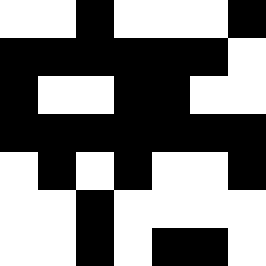[["white", "white", "black", "white", "white", "white", "black"], ["black", "black", "black", "black", "black", "black", "white"], ["black", "white", "white", "black", "black", "white", "white"], ["black", "black", "black", "black", "black", "black", "black"], ["white", "black", "white", "black", "white", "white", "black"], ["white", "white", "black", "white", "white", "white", "white"], ["white", "white", "black", "white", "black", "black", "white"]]